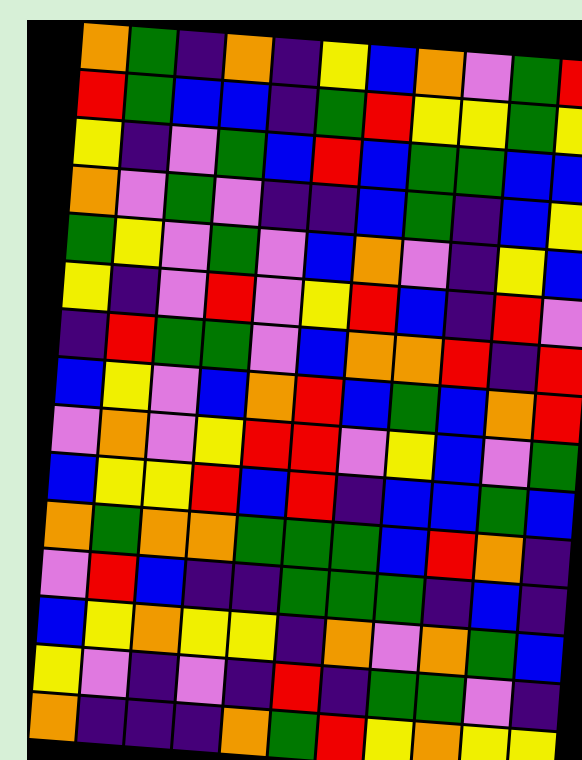[["orange", "green", "indigo", "orange", "indigo", "yellow", "blue", "orange", "violet", "green", "red"], ["red", "green", "blue", "blue", "indigo", "green", "red", "yellow", "yellow", "green", "yellow"], ["yellow", "indigo", "violet", "green", "blue", "red", "blue", "green", "green", "blue", "blue"], ["orange", "violet", "green", "violet", "indigo", "indigo", "blue", "green", "indigo", "blue", "yellow"], ["green", "yellow", "violet", "green", "violet", "blue", "orange", "violet", "indigo", "yellow", "blue"], ["yellow", "indigo", "violet", "red", "violet", "yellow", "red", "blue", "indigo", "red", "violet"], ["indigo", "red", "green", "green", "violet", "blue", "orange", "orange", "red", "indigo", "red"], ["blue", "yellow", "violet", "blue", "orange", "red", "blue", "green", "blue", "orange", "red"], ["violet", "orange", "violet", "yellow", "red", "red", "violet", "yellow", "blue", "violet", "green"], ["blue", "yellow", "yellow", "red", "blue", "red", "indigo", "blue", "blue", "green", "blue"], ["orange", "green", "orange", "orange", "green", "green", "green", "blue", "red", "orange", "indigo"], ["violet", "red", "blue", "indigo", "indigo", "green", "green", "green", "indigo", "blue", "indigo"], ["blue", "yellow", "orange", "yellow", "yellow", "indigo", "orange", "violet", "orange", "green", "blue"], ["yellow", "violet", "indigo", "violet", "indigo", "red", "indigo", "green", "green", "violet", "indigo"], ["orange", "indigo", "indigo", "indigo", "orange", "green", "red", "yellow", "orange", "yellow", "yellow"]]